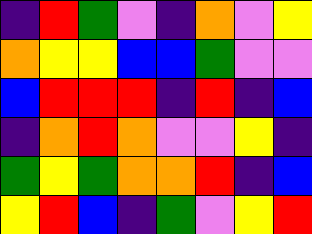[["indigo", "red", "green", "violet", "indigo", "orange", "violet", "yellow"], ["orange", "yellow", "yellow", "blue", "blue", "green", "violet", "violet"], ["blue", "red", "red", "red", "indigo", "red", "indigo", "blue"], ["indigo", "orange", "red", "orange", "violet", "violet", "yellow", "indigo"], ["green", "yellow", "green", "orange", "orange", "red", "indigo", "blue"], ["yellow", "red", "blue", "indigo", "green", "violet", "yellow", "red"]]